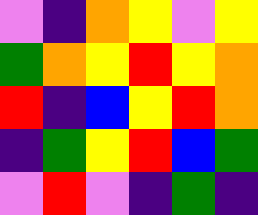[["violet", "indigo", "orange", "yellow", "violet", "yellow"], ["green", "orange", "yellow", "red", "yellow", "orange"], ["red", "indigo", "blue", "yellow", "red", "orange"], ["indigo", "green", "yellow", "red", "blue", "green"], ["violet", "red", "violet", "indigo", "green", "indigo"]]